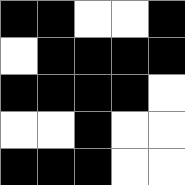[["black", "black", "white", "white", "black"], ["white", "black", "black", "black", "black"], ["black", "black", "black", "black", "white"], ["white", "white", "black", "white", "white"], ["black", "black", "black", "white", "white"]]